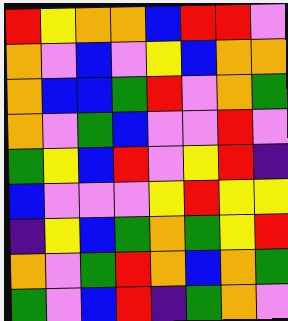[["red", "yellow", "orange", "orange", "blue", "red", "red", "violet"], ["orange", "violet", "blue", "violet", "yellow", "blue", "orange", "orange"], ["orange", "blue", "blue", "green", "red", "violet", "orange", "green"], ["orange", "violet", "green", "blue", "violet", "violet", "red", "violet"], ["green", "yellow", "blue", "red", "violet", "yellow", "red", "indigo"], ["blue", "violet", "violet", "violet", "yellow", "red", "yellow", "yellow"], ["indigo", "yellow", "blue", "green", "orange", "green", "yellow", "red"], ["orange", "violet", "green", "red", "orange", "blue", "orange", "green"], ["green", "violet", "blue", "red", "indigo", "green", "orange", "violet"]]